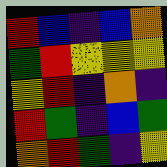[["red", "blue", "indigo", "blue", "orange"], ["green", "red", "yellow", "yellow", "yellow"], ["yellow", "red", "indigo", "orange", "indigo"], ["red", "green", "indigo", "blue", "green"], ["orange", "red", "green", "indigo", "yellow"]]